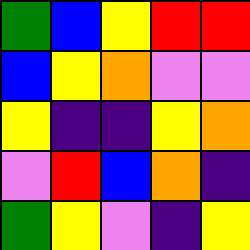[["green", "blue", "yellow", "red", "red"], ["blue", "yellow", "orange", "violet", "violet"], ["yellow", "indigo", "indigo", "yellow", "orange"], ["violet", "red", "blue", "orange", "indigo"], ["green", "yellow", "violet", "indigo", "yellow"]]